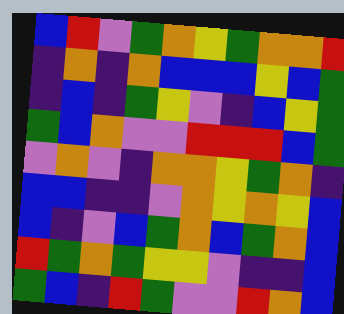[["blue", "red", "violet", "green", "orange", "yellow", "green", "orange", "orange", "red"], ["indigo", "orange", "indigo", "orange", "blue", "blue", "blue", "yellow", "blue", "green"], ["indigo", "blue", "indigo", "green", "yellow", "violet", "indigo", "blue", "yellow", "green"], ["green", "blue", "orange", "violet", "violet", "red", "red", "red", "blue", "green"], ["violet", "orange", "violet", "indigo", "orange", "orange", "yellow", "green", "orange", "indigo"], ["blue", "blue", "indigo", "indigo", "violet", "orange", "yellow", "orange", "yellow", "blue"], ["blue", "indigo", "violet", "blue", "green", "orange", "blue", "green", "orange", "blue"], ["red", "green", "orange", "green", "yellow", "yellow", "violet", "indigo", "indigo", "blue"], ["green", "blue", "indigo", "red", "green", "violet", "violet", "red", "orange", "blue"]]